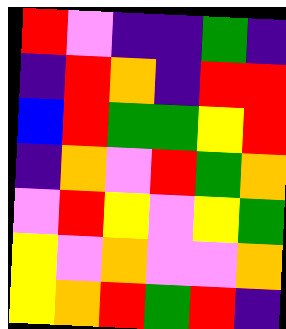[["red", "violet", "indigo", "indigo", "green", "indigo"], ["indigo", "red", "orange", "indigo", "red", "red"], ["blue", "red", "green", "green", "yellow", "red"], ["indigo", "orange", "violet", "red", "green", "orange"], ["violet", "red", "yellow", "violet", "yellow", "green"], ["yellow", "violet", "orange", "violet", "violet", "orange"], ["yellow", "orange", "red", "green", "red", "indigo"]]